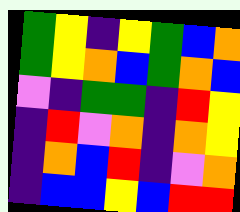[["green", "yellow", "indigo", "yellow", "green", "blue", "orange"], ["green", "yellow", "orange", "blue", "green", "orange", "blue"], ["violet", "indigo", "green", "green", "indigo", "red", "yellow"], ["indigo", "red", "violet", "orange", "indigo", "orange", "yellow"], ["indigo", "orange", "blue", "red", "indigo", "violet", "orange"], ["indigo", "blue", "blue", "yellow", "blue", "red", "red"]]